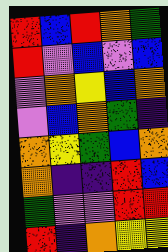[["red", "blue", "red", "orange", "green"], ["red", "violet", "blue", "violet", "blue"], ["violet", "orange", "yellow", "blue", "orange"], ["violet", "blue", "orange", "green", "indigo"], ["orange", "yellow", "green", "blue", "orange"], ["orange", "indigo", "indigo", "red", "blue"], ["green", "violet", "violet", "red", "red"], ["red", "indigo", "orange", "yellow", "yellow"]]